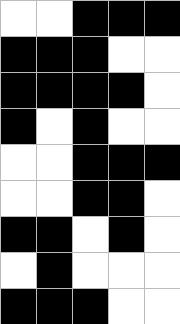[["white", "white", "black", "black", "black"], ["black", "black", "black", "white", "white"], ["black", "black", "black", "black", "white"], ["black", "white", "black", "white", "white"], ["white", "white", "black", "black", "black"], ["white", "white", "black", "black", "white"], ["black", "black", "white", "black", "white"], ["white", "black", "white", "white", "white"], ["black", "black", "black", "white", "white"]]